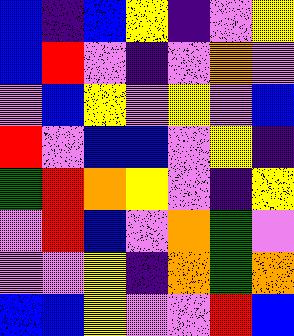[["blue", "indigo", "blue", "yellow", "indigo", "violet", "yellow"], ["blue", "red", "violet", "indigo", "violet", "orange", "violet"], ["violet", "blue", "yellow", "violet", "yellow", "violet", "blue"], ["red", "violet", "blue", "blue", "violet", "yellow", "indigo"], ["green", "red", "orange", "yellow", "violet", "indigo", "yellow"], ["violet", "red", "blue", "violet", "orange", "green", "violet"], ["violet", "violet", "yellow", "indigo", "orange", "green", "orange"], ["blue", "blue", "yellow", "violet", "violet", "red", "blue"]]